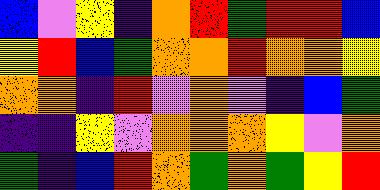[["blue", "violet", "yellow", "indigo", "orange", "red", "green", "red", "red", "blue"], ["yellow", "red", "blue", "green", "orange", "orange", "red", "orange", "orange", "yellow"], ["orange", "orange", "indigo", "red", "violet", "orange", "violet", "indigo", "blue", "green"], ["indigo", "indigo", "yellow", "violet", "orange", "orange", "orange", "yellow", "violet", "orange"], ["green", "indigo", "blue", "red", "orange", "green", "orange", "green", "yellow", "red"]]